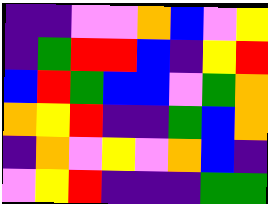[["indigo", "indigo", "violet", "violet", "orange", "blue", "violet", "yellow"], ["indigo", "green", "red", "red", "blue", "indigo", "yellow", "red"], ["blue", "red", "green", "blue", "blue", "violet", "green", "orange"], ["orange", "yellow", "red", "indigo", "indigo", "green", "blue", "orange"], ["indigo", "orange", "violet", "yellow", "violet", "orange", "blue", "indigo"], ["violet", "yellow", "red", "indigo", "indigo", "indigo", "green", "green"]]